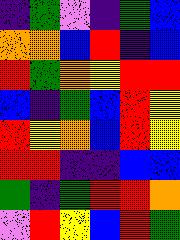[["indigo", "green", "violet", "indigo", "green", "blue"], ["orange", "orange", "blue", "red", "indigo", "blue"], ["red", "green", "orange", "yellow", "red", "red"], ["blue", "indigo", "green", "blue", "red", "yellow"], ["red", "yellow", "orange", "blue", "red", "yellow"], ["red", "red", "indigo", "indigo", "blue", "blue"], ["green", "indigo", "green", "red", "red", "orange"], ["violet", "red", "yellow", "blue", "red", "green"]]